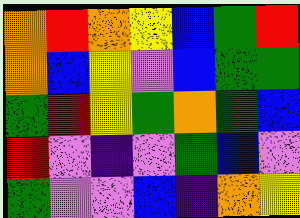[["orange", "red", "orange", "yellow", "blue", "green", "red"], ["orange", "blue", "yellow", "violet", "blue", "green", "green"], ["green", "red", "yellow", "green", "orange", "green", "blue"], ["red", "violet", "indigo", "violet", "green", "blue", "violet"], ["green", "violet", "violet", "blue", "indigo", "orange", "yellow"]]